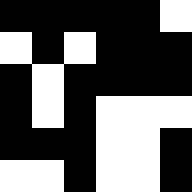[["black", "black", "black", "black", "black", "white"], ["white", "black", "white", "black", "black", "black"], ["black", "white", "black", "black", "black", "black"], ["black", "white", "black", "white", "white", "white"], ["black", "black", "black", "white", "white", "black"], ["white", "white", "black", "white", "white", "black"]]